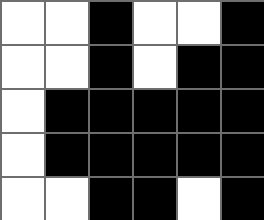[["white", "white", "black", "white", "white", "black"], ["white", "white", "black", "white", "black", "black"], ["white", "black", "black", "black", "black", "black"], ["white", "black", "black", "black", "black", "black"], ["white", "white", "black", "black", "white", "black"]]